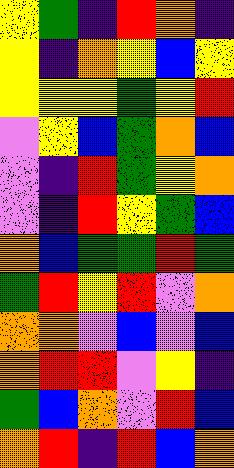[["yellow", "green", "indigo", "red", "orange", "indigo"], ["yellow", "indigo", "orange", "yellow", "blue", "yellow"], ["yellow", "yellow", "yellow", "green", "yellow", "red"], ["violet", "yellow", "blue", "green", "orange", "blue"], ["violet", "indigo", "red", "green", "yellow", "orange"], ["violet", "indigo", "red", "yellow", "green", "blue"], ["orange", "blue", "green", "green", "red", "green"], ["green", "red", "yellow", "red", "violet", "orange"], ["orange", "orange", "violet", "blue", "violet", "blue"], ["orange", "red", "red", "violet", "yellow", "indigo"], ["green", "blue", "orange", "violet", "red", "blue"], ["orange", "red", "indigo", "red", "blue", "orange"]]